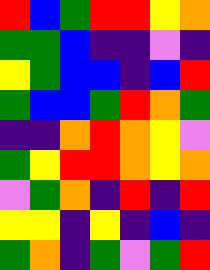[["red", "blue", "green", "red", "red", "yellow", "orange"], ["green", "green", "blue", "indigo", "indigo", "violet", "indigo"], ["yellow", "green", "blue", "blue", "indigo", "blue", "red"], ["green", "blue", "blue", "green", "red", "orange", "green"], ["indigo", "indigo", "orange", "red", "orange", "yellow", "violet"], ["green", "yellow", "red", "red", "orange", "yellow", "orange"], ["violet", "green", "orange", "indigo", "red", "indigo", "red"], ["yellow", "yellow", "indigo", "yellow", "indigo", "blue", "indigo"], ["green", "orange", "indigo", "green", "violet", "green", "red"]]